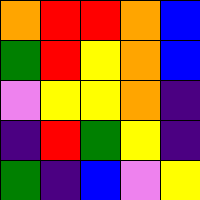[["orange", "red", "red", "orange", "blue"], ["green", "red", "yellow", "orange", "blue"], ["violet", "yellow", "yellow", "orange", "indigo"], ["indigo", "red", "green", "yellow", "indigo"], ["green", "indigo", "blue", "violet", "yellow"]]